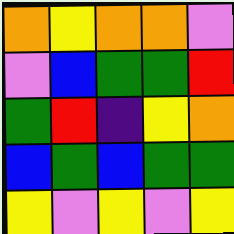[["orange", "yellow", "orange", "orange", "violet"], ["violet", "blue", "green", "green", "red"], ["green", "red", "indigo", "yellow", "orange"], ["blue", "green", "blue", "green", "green"], ["yellow", "violet", "yellow", "violet", "yellow"]]